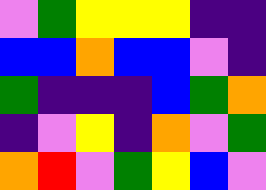[["violet", "green", "yellow", "yellow", "yellow", "indigo", "indigo"], ["blue", "blue", "orange", "blue", "blue", "violet", "indigo"], ["green", "indigo", "indigo", "indigo", "blue", "green", "orange"], ["indigo", "violet", "yellow", "indigo", "orange", "violet", "green"], ["orange", "red", "violet", "green", "yellow", "blue", "violet"]]